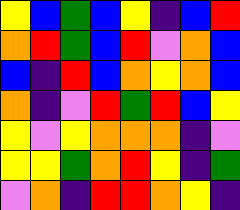[["yellow", "blue", "green", "blue", "yellow", "indigo", "blue", "red"], ["orange", "red", "green", "blue", "red", "violet", "orange", "blue"], ["blue", "indigo", "red", "blue", "orange", "yellow", "orange", "blue"], ["orange", "indigo", "violet", "red", "green", "red", "blue", "yellow"], ["yellow", "violet", "yellow", "orange", "orange", "orange", "indigo", "violet"], ["yellow", "yellow", "green", "orange", "red", "yellow", "indigo", "green"], ["violet", "orange", "indigo", "red", "red", "orange", "yellow", "indigo"]]